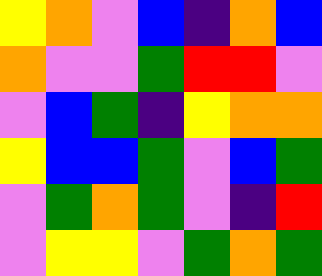[["yellow", "orange", "violet", "blue", "indigo", "orange", "blue"], ["orange", "violet", "violet", "green", "red", "red", "violet"], ["violet", "blue", "green", "indigo", "yellow", "orange", "orange"], ["yellow", "blue", "blue", "green", "violet", "blue", "green"], ["violet", "green", "orange", "green", "violet", "indigo", "red"], ["violet", "yellow", "yellow", "violet", "green", "orange", "green"]]